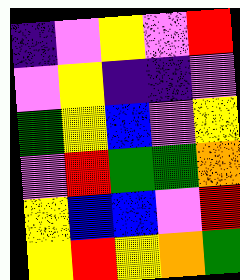[["indigo", "violet", "yellow", "violet", "red"], ["violet", "yellow", "indigo", "indigo", "violet"], ["green", "yellow", "blue", "violet", "yellow"], ["violet", "red", "green", "green", "orange"], ["yellow", "blue", "blue", "violet", "red"], ["yellow", "red", "yellow", "orange", "green"]]